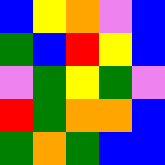[["blue", "yellow", "orange", "violet", "blue"], ["green", "blue", "red", "yellow", "blue"], ["violet", "green", "yellow", "green", "violet"], ["red", "green", "orange", "orange", "blue"], ["green", "orange", "green", "blue", "blue"]]